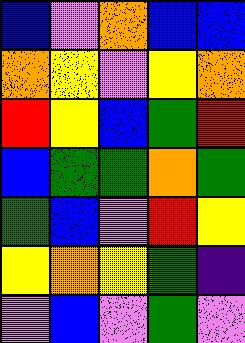[["blue", "violet", "orange", "blue", "blue"], ["orange", "yellow", "violet", "yellow", "orange"], ["red", "yellow", "blue", "green", "red"], ["blue", "green", "green", "orange", "green"], ["green", "blue", "violet", "red", "yellow"], ["yellow", "orange", "yellow", "green", "indigo"], ["violet", "blue", "violet", "green", "violet"]]